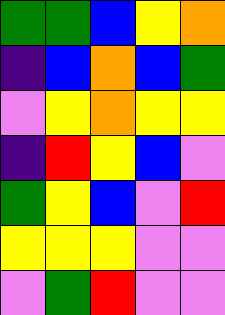[["green", "green", "blue", "yellow", "orange"], ["indigo", "blue", "orange", "blue", "green"], ["violet", "yellow", "orange", "yellow", "yellow"], ["indigo", "red", "yellow", "blue", "violet"], ["green", "yellow", "blue", "violet", "red"], ["yellow", "yellow", "yellow", "violet", "violet"], ["violet", "green", "red", "violet", "violet"]]